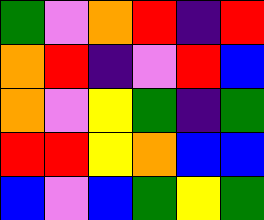[["green", "violet", "orange", "red", "indigo", "red"], ["orange", "red", "indigo", "violet", "red", "blue"], ["orange", "violet", "yellow", "green", "indigo", "green"], ["red", "red", "yellow", "orange", "blue", "blue"], ["blue", "violet", "blue", "green", "yellow", "green"]]